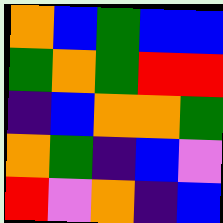[["orange", "blue", "green", "blue", "blue"], ["green", "orange", "green", "red", "red"], ["indigo", "blue", "orange", "orange", "green"], ["orange", "green", "indigo", "blue", "violet"], ["red", "violet", "orange", "indigo", "blue"]]